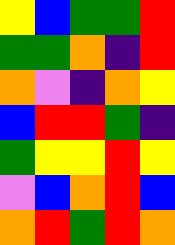[["yellow", "blue", "green", "green", "red"], ["green", "green", "orange", "indigo", "red"], ["orange", "violet", "indigo", "orange", "yellow"], ["blue", "red", "red", "green", "indigo"], ["green", "yellow", "yellow", "red", "yellow"], ["violet", "blue", "orange", "red", "blue"], ["orange", "red", "green", "red", "orange"]]